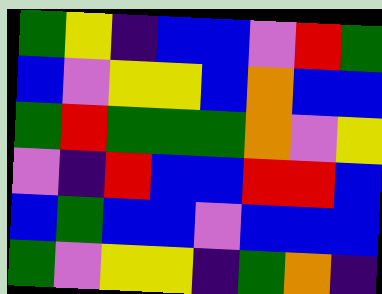[["green", "yellow", "indigo", "blue", "blue", "violet", "red", "green"], ["blue", "violet", "yellow", "yellow", "blue", "orange", "blue", "blue"], ["green", "red", "green", "green", "green", "orange", "violet", "yellow"], ["violet", "indigo", "red", "blue", "blue", "red", "red", "blue"], ["blue", "green", "blue", "blue", "violet", "blue", "blue", "blue"], ["green", "violet", "yellow", "yellow", "indigo", "green", "orange", "indigo"]]